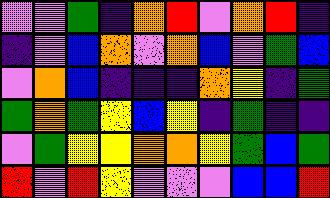[["violet", "violet", "green", "indigo", "orange", "red", "violet", "orange", "red", "indigo"], ["indigo", "violet", "blue", "orange", "violet", "orange", "blue", "violet", "green", "blue"], ["violet", "orange", "blue", "indigo", "indigo", "indigo", "orange", "yellow", "indigo", "green"], ["green", "orange", "green", "yellow", "blue", "yellow", "indigo", "green", "indigo", "indigo"], ["violet", "green", "yellow", "yellow", "orange", "orange", "yellow", "green", "blue", "green"], ["red", "violet", "red", "yellow", "violet", "violet", "violet", "blue", "blue", "red"]]